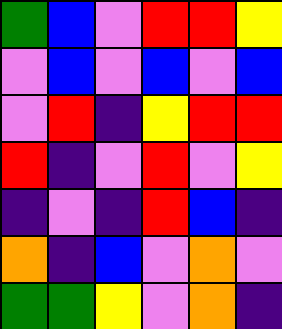[["green", "blue", "violet", "red", "red", "yellow"], ["violet", "blue", "violet", "blue", "violet", "blue"], ["violet", "red", "indigo", "yellow", "red", "red"], ["red", "indigo", "violet", "red", "violet", "yellow"], ["indigo", "violet", "indigo", "red", "blue", "indigo"], ["orange", "indigo", "blue", "violet", "orange", "violet"], ["green", "green", "yellow", "violet", "orange", "indigo"]]